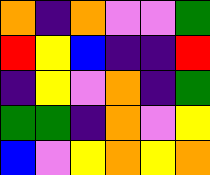[["orange", "indigo", "orange", "violet", "violet", "green"], ["red", "yellow", "blue", "indigo", "indigo", "red"], ["indigo", "yellow", "violet", "orange", "indigo", "green"], ["green", "green", "indigo", "orange", "violet", "yellow"], ["blue", "violet", "yellow", "orange", "yellow", "orange"]]